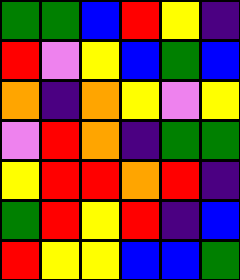[["green", "green", "blue", "red", "yellow", "indigo"], ["red", "violet", "yellow", "blue", "green", "blue"], ["orange", "indigo", "orange", "yellow", "violet", "yellow"], ["violet", "red", "orange", "indigo", "green", "green"], ["yellow", "red", "red", "orange", "red", "indigo"], ["green", "red", "yellow", "red", "indigo", "blue"], ["red", "yellow", "yellow", "blue", "blue", "green"]]